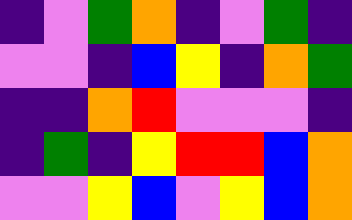[["indigo", "violet", "green", "orange", "indigo", "violet", "green", "indigo"], ["violet", "violet", "indigo", "blue", "yellow", "indigo", "orange", "green"], ["indigo", "indigo", "orange", "red", "violet", "violet", "violet", "indigo"], ["indigo", "green", "indigo", "yellow", "red", "red", "blue", "orange"], ["violet", "violet", "yellow", "blue", "violet", "yellow", "blue", "orange"]]